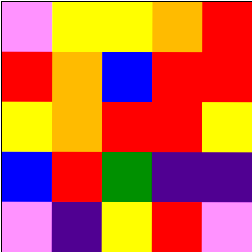[["violet", "yellow", "yellow", "orange", "red"], ["red", "orange", "blue", "red", "red"], ["yellow", "orange", "red", "red", "yellow"], ["blue", "red", "green", "indigo", "indigo"], ["violet", "indigo", "yellow", "red", "violet"]]